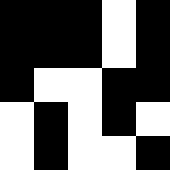[["black", "black", "black", "white", "black"], ["black", "black", "black", "white", "black"], ["black", "white", "white", "black", "black"], ["white", "black", "white", "black", "white"], ["white", "black", "white", "white", "black"]]